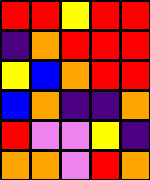[["red", "red", "yellow", "red", "red"], ["indigo", "orange", "red", "red", "red"], ["yellow", "blue", "orange", "red", "red"], ["blue", "orange", "indigo", "indigo", "orange"], ["red", "violet", "violet", "yellow", "indigo"], ["orange", "orange", "violet", "red", "orange"]]